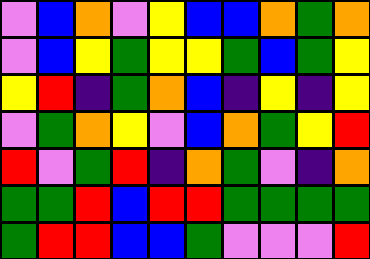[["violet", "blue", "orange", "violet", "yellow", "blue", "blue", "orange", "green", "orange"], ["violet", "blue", "yellow", "green", "yellow", "yellow", "green", "blue", "green", "yellow"], ["yellow", "red", "indigo", "green", "orange", "blue", "indigo", "yellow", "indigo", "yellow"], ["violet", "green", "orange", "yellow", "violet", "blue", "orange", "green", "yellow", "red"], ["red", "violet", "green", "red", "indigo", "orange", "green", "violet", "indigo", "orange"], ["green", "green", "red", "blue", "red", "red", "green", "green", "green", "green"], ["green", "red", "red", "blue", "blue", "green", "violet", "violet", "violet", "red"]]